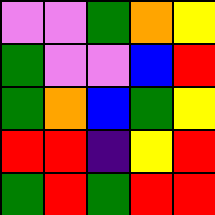[["violet", "violet", "green", "orange", "yellow"], ["green", "violet", "violet", "blue", "red"], ["green", "orange", "blue", "green", "yellow"], ["red", "red", "indigo", "yellow", "red"], ["green", "red", "green", "red", "red"]]